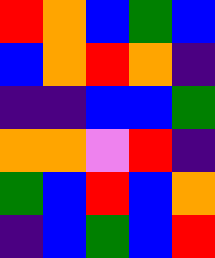[["red", "orange", "blue", "green", "blue"], ["blue", "orange", "red", "orange", "indigo"], ["indigo", "indigo", "blue", "blue", "green"], ["orange", "orange", "violet", "red", "indigo"], ["green", "blue", "red", "blue", "orange"], ["indigo", "blue", "green", "blue", "red"]]